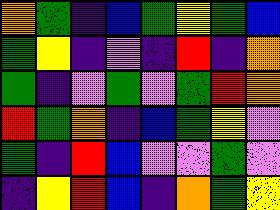[["orange", "green", "indigo", "blue", "green", "yellow", "green", "blue"], ["green", "yellow", "indigo", "violet", "indigo", "red", "indigo", "orange"], ["green", "indigo", "violet", "green", "violet", "green", "red", "orange"], ["red", "green", "orange", "indigo", "blue", "green", "yellow", "violet"], ["green", "indigo", "red", "blue", "violet", "violet", "green", "violet"], ["indigo", "yellow", "red", "blue", "indigo", "orange", "green", "yellow"]]